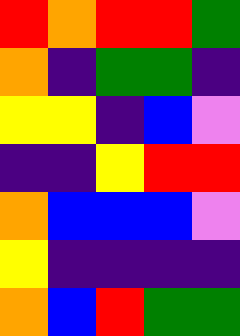[["red", "orange", "red", "red", "green"], ["orange", "indigo", "green", "green", "indigo"], ["yellow", "yellow", "indigo", "blue", "violet"], ["indigo", "indigo", "yellow", "red", "red"], ["orange", "blue", "blue", "blue", "violet"], ["yellow", "indigo", "indigo", "indigo", "indigo"], ["orange", "blue", "red", "green", "green"]]